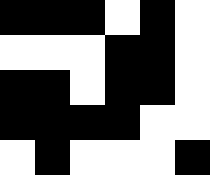[["black", "black", "black", "white", "black", "white"], ["white", "white", "white", "black", "black", "white"], ["black", "black", "white", "black", "black", "white"], ["black", "black", "black", "black", "white", "white"], ["white", "black", "white", "white", "white", "black"]]